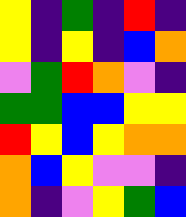[["yellow", "indigo", "green", "indigo", "red", "indigo"], ["yellow", "indigo", "yellow", "indigo", "blue", "orange"], ["violet", "green", "red", "orange", "violet", "indigo"], ["green", "green", "blue", "blue", "yellow", "yellow"], ["red", "yellow", "blue", "yellow", "orange", "orange"], ["orange", "blue", "yellow", "violet", "violet", "indigo"], ["orange", "indigo", "violet", "yellow", "green", "blue"]]